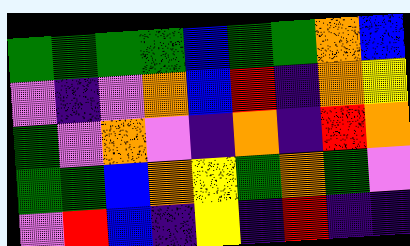[["green", "green", "green", "green", "blue", "green", "green", "orange", "blue"], ["violet", "indigo", "violet", "orange", "blue", "red", "indigo", "orange", "yellow"], ["green", "violet", "orange", "violet", "indigo", "orange", "indigo", "red", "orange"], ["green", "green", "blue", "orange", "yellow", "green", "orange", "green", "violet"], ["violet", "red", "blue", "indigo", "yellow", "indigo", "red", "indigo", "indigo"]]